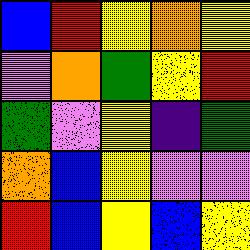[["blue", "red", "yellow", "orange", "yellow"], ["violet", "orange", "green", "yellow", "red"], ["green", "violet", "yellow", "indigo", "green"], ["orange", "blue", "yellow", "violet", "violet"], ["red", "blue", "yellow", "blue", "yellow"]]